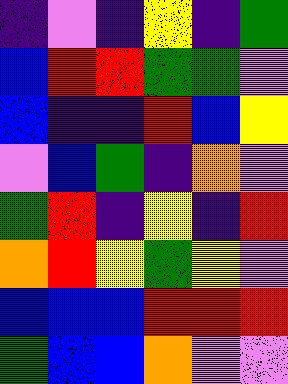[["indigo", "violet", "indigo", "yellow", "indigo", "green"], ["blue", "red", "red", "green", "green", "violet"], ["blue", "indigo", "indigo", "red", "blue", "yellow"], ["violet", "blue", "green", "indigo", "orange", "violet"], ["green", "red", "indigo", "yellow", "indigo", "red"], ["orange", "red", "yellow", "green", "yellow", "violet"], ["blue", "blue", "blue", "red", "red", "red"], ["green", "blue", "blue", "orange", "violet", "violet"]]